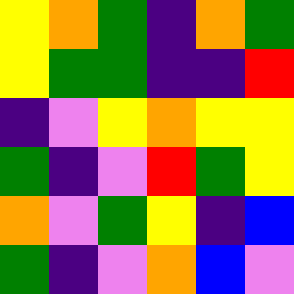[["yellow", "orange", "green", "indigo", "orange", "green"], ["yellow", "green", "green", "indigo", "indigo", "red"], ["indigo", "violet", "yellow", "orange", "yellow", "yellow"], ["green", "indigo", "violet", "red", "green", "yellow"], ["orange", "violet", "green", "yellow", "indigo", "blue"], ["green", "indigo", "violet", "orange", "blue", "violet"]]